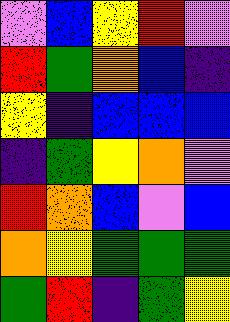[["violet", "blue", "yellow", "red", "violet"], ["red", "green", "orange", "blue", "indigo"], ["yellow", "indigo", "blue", "blue", "blue"], ["indigo", "green", "yellow", "orange", "violet"], ["red", "orange", "blue", "violet", "blue"], ["orange", "yellow", "green", "green", "green"], ["green", "red", "indigo", "green", "yellow"]]